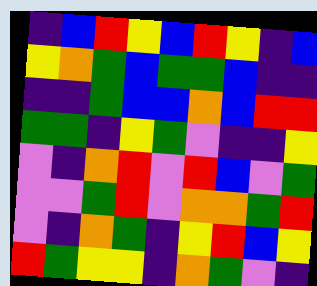[["indigo", "blue", "red", "yellow", "blue", "red", "yellow", "indigo", "blue"], ["yellow", "orange", "green", "blue", "green", "green", "blue", "indigo", "indigo"], ["indigo", "indigo", "green", "blue", "blue", "orange", "blue", "red", "red"], ["green", "green", "indigo", "yellow", "green", "violet", "indigo", "indigo", "yellow"], ["violet", "indigo", "orange", "red", "violet", "red", "blue", "violet", "green"], ["violet", "violet", "green", "red", "violet", "orange", "orange", "green", "red"], ["violet", "indigo", "orange", "green", "indigo", "yellow", "red", "blue", "yellow"], ["red", "green", "yellow", "yellow", "indigo", "orange", "green", "violet", "indigo"]]